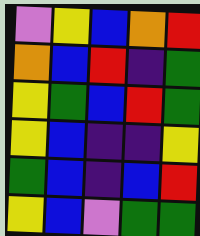[["violet", "yellow", "blue", "orange", "red"], ["orange", "blue", "red", "indigo", "green"], ["yellow", "green", "blue", "red", "green"], ["yellow", "blue", "indigo", "indigo", "yellow"], ["green", "blue", "indigo", "blue", "red"], ["yellow", "blue", "violet", "green", "green"]]